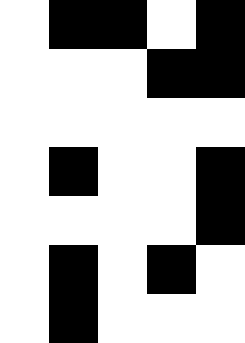[["white", "black", "black", "white", "black"], ["white", "white", "white", "black", "black"], ["white", "white", "white", "white", "white"], ["white", "black", "white", "white", "black"], ["white", "white", "white", "white", "black"], ["white", "black", "white", "black", "white"], ["white", "black", "white", "white", "white"]]